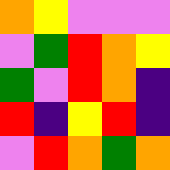[["orange", "yellow", "violet", "violet", "violet"], ["violet", "green", "red", "orange", "yellow"], ["green", "violet", "red", "orange", "indigo"], ["red", "indigo", "yellow", "red", "indigo"], ["violet", "red", "orange", "green", "orange"]]